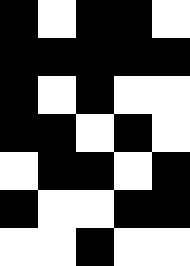[["black", "white", "black", "black", "white"], ["black", "black", "black", "black", "black"], ["black", "white", "black", "white", "white"], ["black", "black", "white", "black", "white"], ["white", "black", "black", "white", "black"], ["black", "white", "white", "black", "black"], ["white", "white", "black", "white", "white"]]